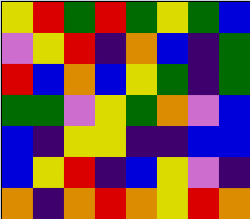[["yellow", "red", "green", "red", "green", "yellow", "green", "blue"], ["violet", "yellow", "red", "indigo", "orange", "blue", "indigo", "green"], ["red", "blue", "orange", "blue", "yellow", "green", "indigo", "green"], ["green", "green", "violet", "yellow", "green", "orange", "violet", "blue"], ["blue", "indigo", "yellow", "yellow", "indigo", "indigo", "blue", "blue"], ["blue", "yellow", "red", "indigo", "blue", "yellow", "violet", "indigo"], ["orange", "indigo", "orange", "red", "orange", "yellow", "red", "orange"]]